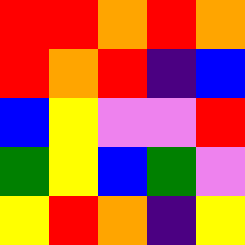[["red", "red", "orange", "red", "orange"], ["red", "orange", "red", "indigo", "blue"], ["blue", "yellow", "violet", "violet", "red"], ["green", "yellow", "blue", "green", "violet"], ["yellow", "red", "orange", "indigo", "yellow"]]